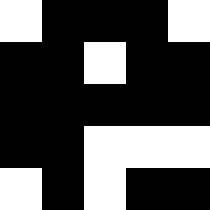[["white", "black", "black", "black", "white"], ["black", "black", "white", "black", "black"], ["black", "black", "black", "black", "black"], ["black", "black", "white", "white", "white"], ["white", "black", "white", "black", "black"]]